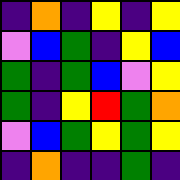[["indigo", "orange", "indigo", "yellow", "indigo", "yellow"], ["violet", "blue", "green", "indigo", "yellow", "blue"], ["green", "indigo", "green", "blue", "violet", "yellow"], ["green", "indigo", "yellow", "red", "green", "orange"], ["violet", "blue", "green", "yellow", "green", "yellow"], ["indigo", "orange", "indigo", "indigo", "green", "indigo"]]